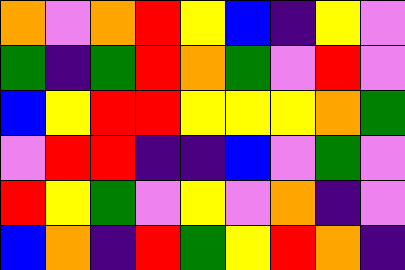[["orange", "violet", "orange", "red", "yellow", "blue", "indigo", "yellow", "violet"], ["green", "indigo", "green", "red", "orange", "green", "violet", "red", "violet"], ["blue", "yellow", "red", "red", "yellow", "yellow", "yellow", "orange", "green"], ["violet", "red", "red", "indigo", "indigo", "blue", "violet", "green", "violet"], ["red", "yellow", "green", "violet", "yellow", "violet", "orange", "indigo", "violet"], ["blue", "orange", "indigo", "red", "green", "yellow", "red", "orange", "indigo"]]